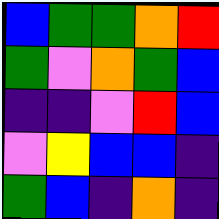[["blue", "green", "green", "orange", "red"], ["green", "violet", "orange", "green", "blue"], ["indigo", "indigo", "violet", "red", "blue"], ["violet", "yellow", "blue", "blue", "indigo"], ["green", "blue", "indigo", "orange", "indigo"]]